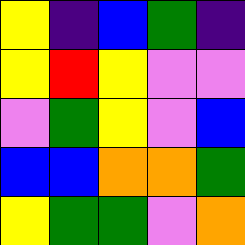[["yellow", "indigo", "blue", "green", "indigo"], ["yellow", "red", "yellow", "violet", "violet"], ["violet", "green", "yellow", "violet", "blue"], ["blue", "blue", "orange", "orange", "green"], ["yellow", "green", "green", "violet", "orange"]]